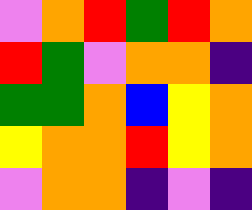[["violet", "orange", "red", "green", "red", "orange"], ["red", "green", "violet", "orange", "orange", "indigo"], ["green", "green", "orange", "blue", "yellow", "orange"], ["yellow", "orange", "orange", "red", "yellow", "orange"], ["violet", "orange", "orange", "indigo", "violet", "indigo"]]